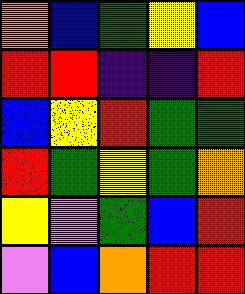[["orange", "blue", "green", "yellow", "blue"], ["red", "red", "indigo", "indigo", "red"], ["blue", "yellow", "red", "green", "green"], ["red", "green", "yellow", "green", "orange"], ["yellow", "violet", "green", "blue", "red"], ["violet", "blue", "orange", "red", "red"]]